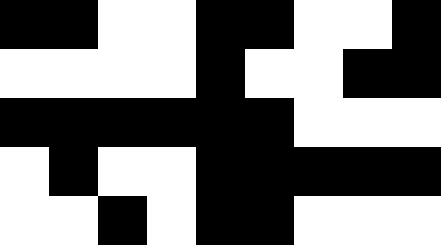[["black", "black", "white", "white", "black", "black", "white", "white", "black"], ["white", "white", "white", "white", "black", "white", "white", "black", "black"], ["black", "black", "black", "black", "black", "black", "white", "white", "white"], ["white", "black", "white", "white", "black", "black", "black", "black", "black"], ["white", "white", "black", "white", "black", "black", "white", "white", "white"]]